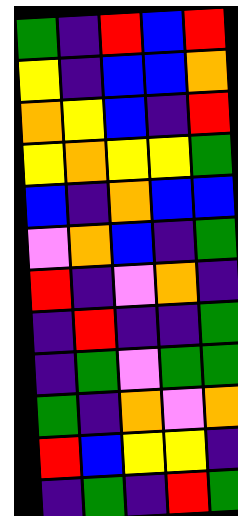[["green", "indigo", "red", "blue", "red"], ["yellow", "indigo", "blue", "blue", "orange"], ["orange", "yellow", "blue", "indigo", "red"], ["yellow", "orange", "yellow", "yellow", "green"], ["blue", "indigo", "orange", "blue", "blue"], ["violet", "orange", "blue", "indigo", "green"], ["red", "indigo", "violet", "orange", "indigo"], ["indigo", "red", "indigo", "indigo", "green"], ["indigo", "green", "violet", "green", "green"], ["green", "indigo", "orange", "violet", "orange"], ["red", "blue", "yellow", "yellow", "indigo"], ["indigo", "green", "indigo", "red", "green"]]